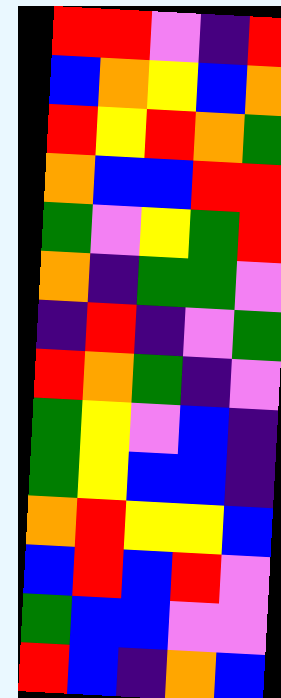[["red", "red", "violet", "indigo", "red"], ["blue", "orange", "yellow", "blue", "orange"], ["red", "yellow", "red", "orange", "green"], ["orange", "blue", "blue", "red", "red"], ["green", "violet", "yellow", "green", "red"], ["orange", "indigo", "green", "green", "violet"], ["indigo", "red", "indigo", "violet", "green"], ["red", "orange", "green", "indigo", "violet"], ["green", "yellow", "violet", "blue", "indigo"], ["green", "yellow", "blue", "blue", "indigo"], ["orange", "red", "yellow", "yellow", "blue"], ["blue", "red", "blue", "red", "violet"], ["green", "blue", "blue", "violet", "violet"], ["red", "blue", "indigo", "orange", "blue"]]